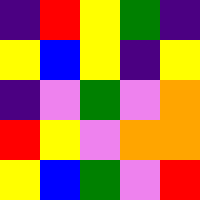[["indigo", "red", "yellow", "green", "indigo"], ["yellow", "blue", "yellow", "indigo", "yellow"], ["indigo", "violet", "green", "violet", "orange"], ["red", "yellow", "violet", "orange", "orange"], ["yellow", "blue", "green", "violet", "red"]]